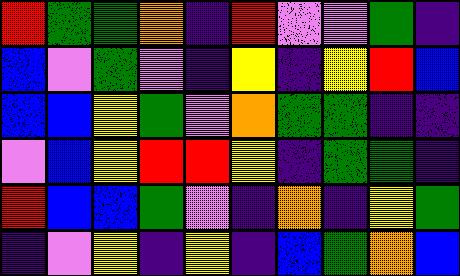[["red", "green", "green", "orange", "indigo", "red", "violet", "violet", "green", "indigo"], ["blue", "violet", "green", "violet", "indigo", "yellow", "indigo", "yellow", "red", "blue"], ["blue", "blue", "yellow", "green", "violet", "orange", "green", "green", "indigo", "indigo"], ["violet", "blue", "yellow", "red", "red", "yellow", "indigo", "green", "green", "indigo"], ["red", "blue", "blue", "green", "violet", "indigo", "orange", "indigo", "yellow", "green"], ["indigo", "violet", "yellow", "indigo", "yellow", "indigo", "blue", "green", "orange", "blue"]]